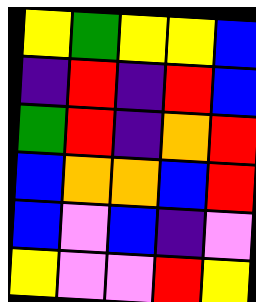[["yellow", "green", "yellow", "yellow", "blue"], ["indigo", "red", "indigo", "red", "blue"], ["green", "red", "indigo", "orange", "red"], ["blue", "orange", "orange", "blue", "red"], ["blue", "violet", "blue", "indigo", "violet"], ["yellow", "violet", "violet", "red", "yellow"]]